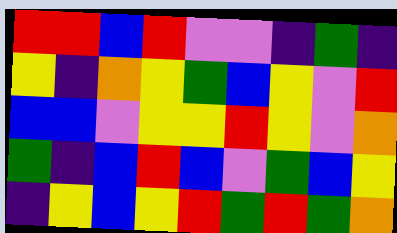[["red", "red", "blue", "red", "violet", "violet", "indigo", "green", "indigo"], ["yellow", "indigo", "orange", "yellow", "green", "blue", "yellow", "violet", "red"], ["blue", "blue", "violet", "yellow", "yellow", "red", "yellow", "violet", "orange"], ["green", "indigo", "blue", "red", "blue", "violet", "green", "blue", "yellow"], ["indigo", "yellow", "blue", "yellow", "red", "green", "red", "green", "orange"]]